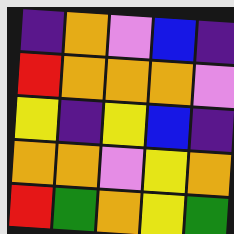[["indigo", "orange", "violet", "blue", "indigo"], ["red", "orange", "orange", "orange", "violet"], ["yellow", "indigo", "yellow", "blue", "indigo"], ["orange", "orange", "violet", "yellow", "orange"], ["red", "green", "orange", "yellow", "green"]]